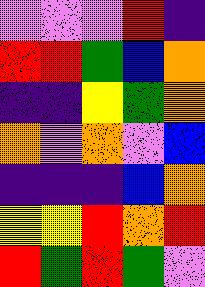[["violet", "violet", "violet", "red", "indigo"], ["red", "red", "green", "blue", "orange"], ["indigo", "indigo", "yellow", "green", "orange"], ["orange", "violet", "orange", "violet", "blue"], ["indigo", "indigo", "indigo", "blue", "orange"], ["yellow", "yellow", "red", "orange", "red"], ["red", "green", "red", "green", "violet"]]